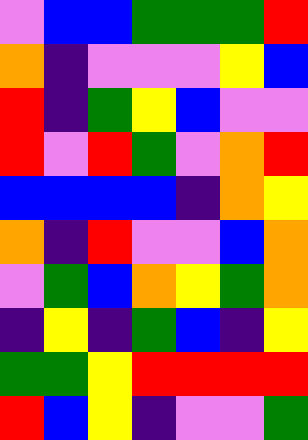[["violet", "blue", "blue", "green", "green", "green", "red"], ["orange", "indigo", "violet", "violet", "violet", "yellow", "blue"], ["red", "indigo", "green", "yellow", "blue", "violet", "violet"], ["red", "violet", "red", "green", "violet", "orange", "red"], ["blue", "blue", "blue", "blue", "indigo", "orange", "yellow"], ["orange", "indigo", "red", "violet", "violet", "blue", "orange"], ["violet", "green", "blue", "orange", "yellow", "green", "orange"], ["indigo", "yellow", "indigo", "green", "blue", "indigo", "yellow"], ["green", "green", "yellow", "red", "red", "red", "red"], ["red", "blue", "yellow", "indigo", "violet", "violet", "green"]]